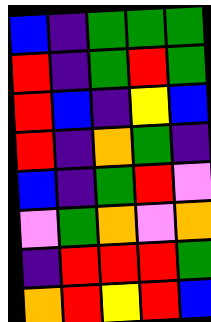[["blue", "indigo", "green", "green", "green"], ["red", "indigo", "green", "red", "green"], ["red", "blue", "indigo", "yellow", "blue"], ["red", "indigo", "orange", "green", "indigo"], ["blue", "indigo", "green", "red", "violet"], ["violet", "green", "orange", "violet", "orange"], ["indigo", "red", "red", "red", "green"], ["orange", "red", "yellow", "red", "blue"]]